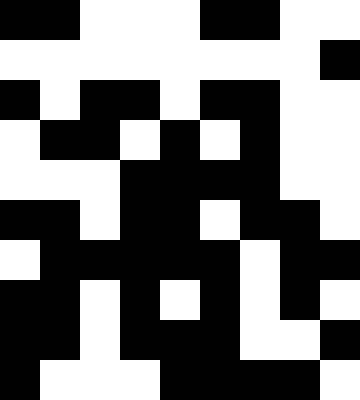[["black", "black", "white", "white", "white", "black", "black", "white", "white"], ["white", "white", "white", "white", "white", "white", "white", "white", "black"], ["black", "white", "black", "black", "white", "black", "black", "white", "white"], ["white", "black", "black", "white", "black", "white", "black", "white", "white"], ["white", "white", "white", "black", "black", "black", "black", "white", "white"], ["black", "black", "white", "black", "black", "white", "black", "black", "white"], ["white", "black", "black", "black", "black", "black", "white", "black", "black"], ["black", "black", "white", "black", "white", "black", "white", "black", "white"], ["black", "black", "white", "black", "black", "black", "white", "white", "black"], ["black", "white", "white", "white", "black", "black", "black", "black", "white"]]